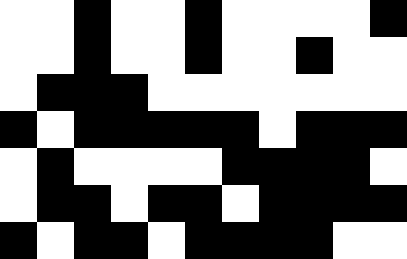[["white", "white", "black", "white", "white", "black", "white", "white", "white", "white", "black"], ["white", "white", "black", "white", "white", "black", "white", "white", "black", "white", "white"], ["white", "black", "black", "black", "white", "white", "white", "white", "white", "white", "white"], ["black", "white", "black", "black", "black", "black", "black", "white", "black", "black", "black"], ["white", "black", "white", "white", "white", "white", "black", "black", "black", "black", "white"], ["white", "black", "black", "white", "black", "black", "white", "black", "black", "black", "black"], ["black", "white", "black", "black", "white", "black", "black", "black", "black", "white", "white"]]